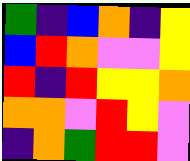[["green", "indigo", "blue", "orange", "indigo", "yellow"], ["blue", "red", "orange", "violet", "violet", "yellow"], ["red", "indigo", "red", "yellow", "yellow", "orange"], ["orange", "orange", "violet", "red", "yellow", "violet"], ["indigo", "orange", "green", "red", "red", "violet"]]